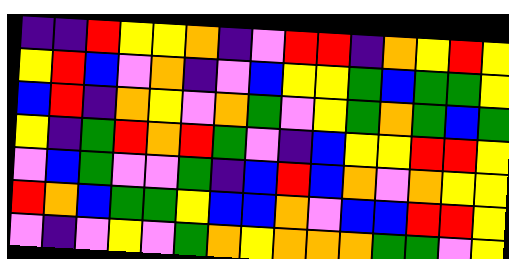[["indigo", "indigo", "red", "yellow", "yellow", "orange", "indigo", "violet", "red", "red", "indigo", "orange", "yellow", "red", "yellow"], ["yellow", "red", "blue", "violet", "orange", "indigo", "violet", "blue", "yellow", "yellow", "green", "blue", "green", "green", "yellow"], ["blue", "red", "indigo", "orange", "yellow", "violet", "orange", "green", "violet", "yellow", "green", "orange", "green", "blue", "green"], ["yellow", "indigo", "green", "red", "orange", "red", "green", "violet", "indigo", "blue", "yellow", "yellow", "red", "red", "yellow"], ["violet", "blue", "green", "violet", "violet", "green", "indigo", "blue", "red", "blue", "orange", "violet", "orange", "yellow", "yellow"], ["red", "orange", "blue", "green", "green", "yellow", "blue", "blue", "orange", "violet", "blue", "blue", "red", "red", "yellow"], ["violet", "indigo", "violet", "yellow", "violet", "green", "orange", "yellow", "orange", "orange", "orange", "green", "green", "violet", "yellow"]]